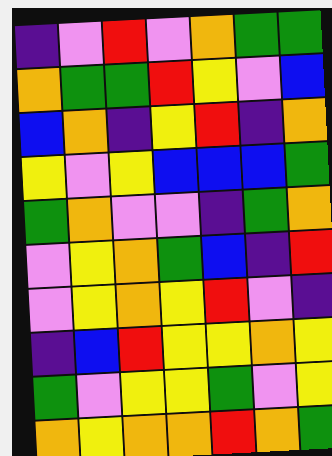[["indigo", "violet", "red", "violet", "orange", "green", "green"], ["orange", "green", "green", "red", "yellow", "violet", "blue"], ["blue", "orange", "indigo", "yellow", "red", "indigo", "orange"], ["yellow", "violet", "yellow", "blue", "blue", "blue", "green"], ["green", "orange", "violet", "violet", "indigo", "green", "orange"], ["violet", "yellow", "orange", "green", "blue", "indigo", "red"], ["violet", "yellow", "orange", "yellow", "red", "violet", "indigo"], ["indigo", "blue", "red", "yellow", "yellow", "orange", "yellow"], ["green", "violet", "yellow", "yellow", "green", "violet", "yellow"], ["orange", "yellow", "orange", "orange", "red", "orange", "green"]]